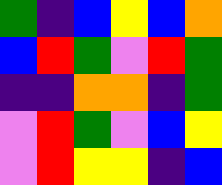[["green", "indigo", "blue", "yellow", "blue", "orange"], ["blue", "red", "green", "violet", "red", "green"], ["indigo", "indigo", "orange", "orange", "indigo", "green"], ["violet", "red", "green", "violet", "blue", "yellow"], ["violet", "red", "yellow", "yellow", "indigo", "blue"]]